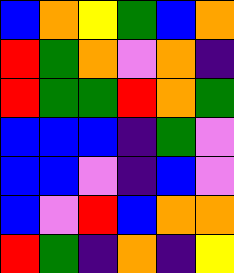[["blue", "orange", "yellow", "green", "blue", "orange"], ["red", "green", "orange", "violet", "orange", "indigo"], ["red", "green", "green", "red", "orange", "green"], ["blue", "blue", "blue", "indigo", "green", "violet"], ["blue", "blue", "violet", "indigo", "blue", "violet"], ["blue", "violet", "red", "blue", "orange", "orange"], ["red", "green", "indigo", "orange", "indigo", "yellow"]]